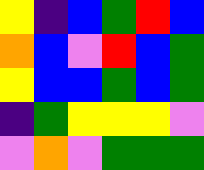[["yellow", "indigo", "blue", "green", "red", "blue"], ["orange", "blue", "violet", "red", "blue", "green"], ["yellow", "blue", "blue", "green", "blue", "green"], ["indigo", "green", "yellow", "yellow", "yellow", "violet"], ["violet", "orange", "violet", "green", "green", "green"]]